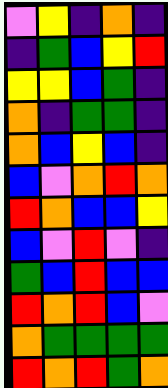[["violet", "yellow", "indigo", "orange", "indigo"], ["indigo", "green", "blue", "yellow", "red"], ["yellow", "yellow", "blue", "green", "indigo"], ["orange", "indigo", "green", "green", "indigo"], ["orange", "blue", "yellow", "blue", "indigo"], ["blue", "violet", "orange", "red", "orange"], ["red", "orange", "blue", "blue", "yellow"], ["blue", "violet", "red", "violet", "indigo"], ["green", "blue", "red", "blue", "blue"], ["red", "orange", "red", "blue", "violet"], ["orange", "green", "green", "green", "green"], ["red", "orange", "red", "green", "orange"]]